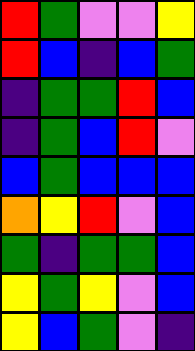[["red", "green", "violet", "violet", "yellow"], ["red", "blue", "indigo", "blue", "green"], ["indigo", "green", "green", "red", "blue"], ["indigo", "green", "blue", "red", "violet"], ["blue", "green", "blue", "blue", "blue"], ["orange", "yellow", "red", "violet", "blue"], ["green", "indigo", "green", "green", "blue"], ["yellow", "green", "yellow", "violet", "blue"], ["yellow", "blue", "green", "violet", "indigo"]]